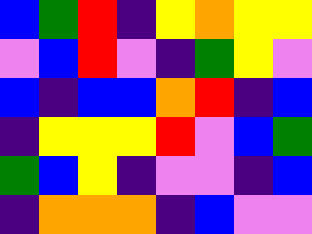[["blue", "green", "red", "indigo", "yellow", "orange", "yellow", "yellow"], ["violet", "blue", "red", "violet", "indigo", "green", "yellow", "violet"], ["blue", "indigo", "blue", "blue", "orange", "red", "indigo", "blue"], ["indigo", "yellow", "yellow", "yellow", "red", "violet", "blue", "green"], ["green", "blue", "yellow", "indigo", "violet", "violet", "indigo", "blue"], ["indigo", "orange", "orange", "orange", "indigo", "blue", "violet", "violet"]]